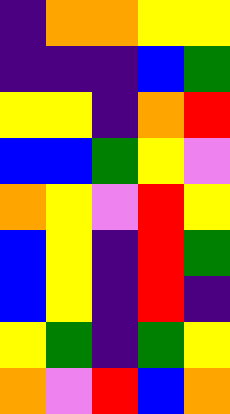[["indigo", "orange", "orange", "yellow", "yellow"], ["indigo", "indigo", "indigo", "blue", "green"], ["yellow", "yellow", "indigo", "orange", "red"], ["blue", "blue", "green", "yellow", "violet"], ["orange", "yellow", "violet", "red", "yellow"], ["blue", "yellow", "indigo", "red", "green"], ["blue", "yellow", "indigo", "red", "indigo"], ["yellow", "green", "indigo", "green", "yellow"], ["orange", "violet", "red", "blue", "orange"]]